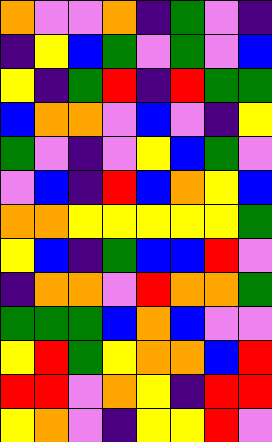[["orange", "violet", "violet", "orange", "indigo", "green", "violet", "indigo"], ["indigo", "yellow", "blue", "green", "violet", "green", "violet", "blue"], ["yellow", "indigo", "green", "red", "indigo", "red", "green", "green"], ["blue", "orange", "orange", "violet", "blue", "violet", "indigo", "yellow"], ["green", "violet", "indigo", "violet", "yellow", "blue", "green", "violet"], ["violet", "blue", "indigo", "red", "blue", "orange", "yellow", "blue"], ["orange", "orange", "yellow", "yellow", "yellow", "yellow", "yellow", "green"], ["yellow", "blue", "indigo", "green", "blue", "blue", "red", "violet"], ["indigo", "orange", "orange", "violet", "red", "orange", "orange", "green"], ["green", "green", "green", "blue", "orange", "blue", "violet", "violet"], ["yellow", "red", "green", "yellow", "orange", "orange", "blue", "red"], ["red", "red", "violet", "orange", "yellow", "indigo", "red", "red"], ["yellow", "orange", "violet", "indigo", "yellow", "yellow", "red", "violet"]]